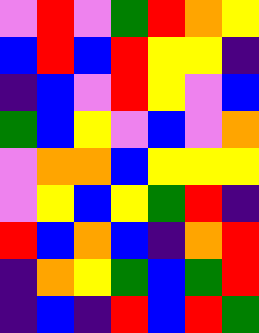[["violet", "red", "violet", "green", "red", "orange", "yellow"], ["blue", "red", "blue", "red", "yellow", "yellow", "indigo"], ["indigo", "blue", "violet", "red", "yellow", "violet", "blue"], ["green", "blue", "yellow", "violet", "blue", "violet", "orange"], ["violet", "orange", "orange", "blue", "yellow", "yellow", "yellow"], ["violet", "yellow", "blue", "yellow", "green", "red", "indigo"], ["red", "blue", "orange", "blue", "indigo", "orange", "red"], ["indigo", "orange", "yellow", "green", "blue", "green", "red"], ["indigo", "blue", "indigo", "red", "blue", "red", "green"]]